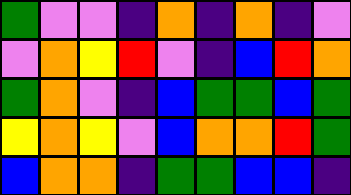[["green", "violet", "violet", "indigo", "orange", "indigo", "orange", "indigo", "violet"], ["violet", "orange", "yellow", "red", "violet", "indigo", "blue", "red", "orange"], ["green", "orange", "violet", "indigo", "blue", "green", "green", "blue", "green"], ["yellow", "orange", "yellow", "violet", "blue", "orange", "orange", "red", "green"], ["blue", "orange", "orange", "indigo", "green", "green", "blue", "blue", "indigo"]]